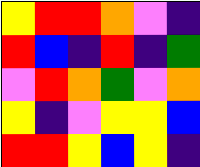[["yellow", "red", "red", "orange", "violet", "indigo"], ["red", "blue", "indigo", "red", "indigo", "green"], ["violet", "red", "orange", "green", "violet", "orange"], ["yellow", "indigo", "violet", "yellow", "yellow", "blue"], ["red", "red", "yellow", "blue", "yellow", "indigo"]]